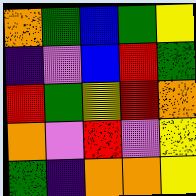[["orange", "green", "blue", "green", "yellow"], ["indigo", "violet", "blue", "red", "green"], ["red", "green", "yellow", "red", "orange"], ["orange", "violet", "red", "violet", "yellow"], ["green", "indigo", "orange", "orange", "yellow"]]